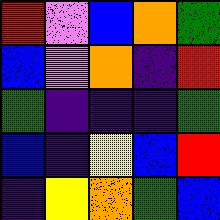[["red", "violet", "blue", "orange", "green"], ["blue", "violet", "orange", "indigo", "red"], ["green", "indigo", "indigo", "indigo", "green"], ["blue", "indigo", "yellow", "blue", "red"], ["indigo", "yellow", "orange", "green", "blue"]]